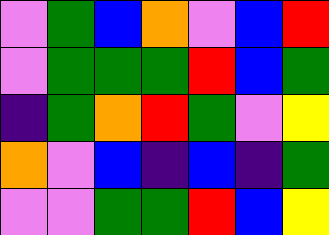[["violet", "green", "blue", "orange", "violet", "blue", "red"], ["violet", "green", "green", "green", "red", "blue", "green"], ["indigo", "green", "orange", "red", "green", "violet", "yellow"], ["orange", "violet", "blue", "indigo", "blue", "indigo", "green"], ["violet", "violet", "green", "green", "red", "blue", "yellow"]]